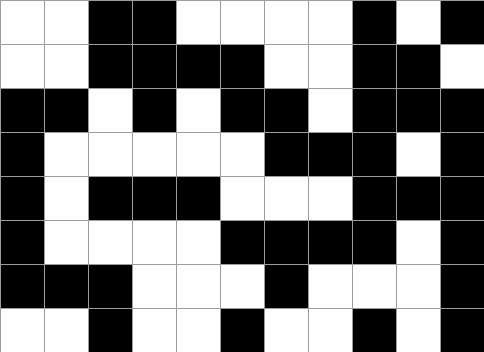[["white", "white", "black", "black", "white", "white", "white", "white", "black", "white", "black"], ["white", "white", "black", "black", "black", "black", "white", "white", "black", "black", "white"], ["black", "black", "white", "black", "white", "black", "black", "white", "black", "black", "black"], ["black", "white", "white", "white", "white", "white", "black", "black", "black", "white", "black"], ["black", "white", "black", "black", "black", "white", "white", "white", "black", "black", "black"], ["black", "white", "white", "white", "white", "black", "black", "black", "black", "white", "black"], ["black", "black", "black", "white", "white", "white", "black", "white", "white", "white", "black"], ["white", "white", "black", "white", "white", "black", "white", "white", "black", "white", "black"]]